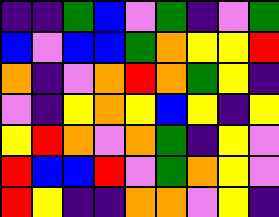[["indigo", "indigo", "green", "blue", "violet", "green", "indigo", "violet", "green"], ["blue", "violet", "blue", "blue", "green", "orange", "yellow", "yellow", "red"], ["orange", "indigo", "violet", "orange", "red", "orange", "green", "yellow", "indigo"], ["violet", "indigo", "yellow", "orange", "yellow", "blue", "yellow", "indigo", "yellow"], ["yellow", "red", "orange", "violet", "orange", "green", "indigo", "yellow", "violet"], ["red", "blue", "blue", "red", "violet", "green", "orange", "yellow", "violet"], ["red", "yellow", "indigo", "indigo", "orange", "orange", "violet", "yellow", "indigo"]]